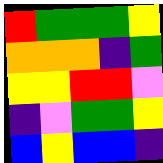[["red", "green", "green", "green", "yellow"], ["orange", "orange", "orange", "indigo", "green"], ["yellow", "yellow", "red", "red", "violet"], ["indigo", "violet", "green", "green", "yellow"], ["blue", "yellow", "blue", "blue", "indigo"]]